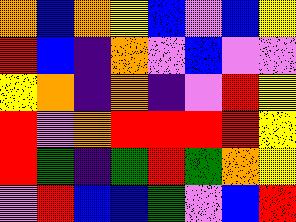[["orange", "blue", "orange", "yellow", "blue", "violet", "blue", "yellow"], ["red", "blue", "indigo", "orange", "violet", "blue", "violet", "violet"], ["yellow", "orange", "indigo", "orange", "indigo", "violet", "red", "yellow"], ["red", "violet", "orange", "red", "red", "red", "red", "yellow"], ["red", "green", "indigo", "green", "red", "green", "orange", "yellow"], ["violet", "red", "blue", "blue", "green", "violet", "blue", "red"]]